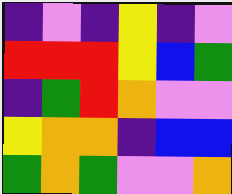[["indigo", "violet", "indigo", "yellow", "indigo", "violet"], ["red", "red", "red", "yellow", "blue", "green"], ["indigo", "green", "red", "orange", "violet", "violet"], ["yellow", "orange", "orange", "indigo", "blue", "blue"], ["green", "orange", "green", "violet", "violet", "orange"]]